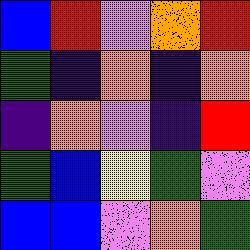[["blue", "red", "violet", "orange", "red"], ["green", "indigo", "orange", "indigo", "orange"], ["indigo", "orange", "violet", "indigo", "red"], ["green", "blue", "yellow", "green", "violet"], ["blue", "blue", "violet", "orange", "green"]]